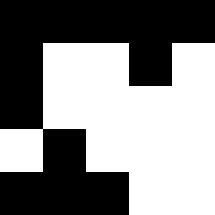[["black", "black", "black", "black", "black"], ["black", "white", "white", "black", "white"], ["black", "white", "white", "white", "white"], ["white", "black", "white", "white", "white"], ["black", "black", "black", "white", "white"]]